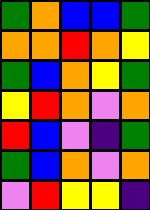[["green", "orange", "blue", "blue", "green"], ["orange", "orange", "red", "orange", "yellow"], ["green", "blue", "orange", "yellow", "green"], ["yellow", "red", "orange", "violet", "orange"], ["red", "blue", "violet", "indigo", "green"], ["green", "blue", "orange", "violet", "orange"], ["violet", "red", "yellow", "yellow", "indigo"]]